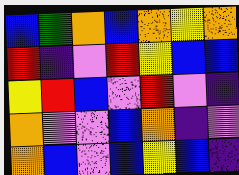[["blue", "green", "orange", "blue", "orange", "yellow", "orange"], ["red", "indigo", "violet", "red", "yellow", "blue", "blue"], ["yellow", "red", "blue", "violet", "red", "violet", "indigo"], ["orange", "violet", "violet", "blue", "orange", "indigo", "violet"], ["orange", "blue", "violet", "blue", "yellow", "blue", "indigo"]]